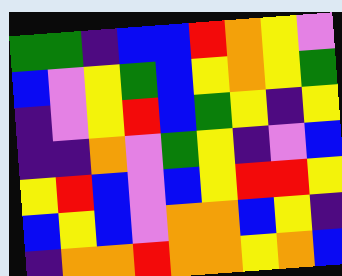[["green", "green", "indigo", "blue", "blue", "red", "orange", "yellow", "violet"], ["blue", "violet", "yellow", "green", "blue", "yellow", "orange", "yellow", "green"], ["indigo", "violet", "yellow", "red", "blue", "green", "yellow", "indigo", "yellow"], ["indigo", "indigo", "orange", "violet", "green", "yellow", "indigo", "violet", "blue"], ["yellow", "red", "blue", "violet", "blue", "yellow", "red", "red", "yellow"], ["blue", "yellow", "blue", "violet", "orange", "orange", "blue", "yellow", "indigo"], ["indigo", "orange", "orange", "red", "orange", "orange", "yellow", "orange", "blue"]]